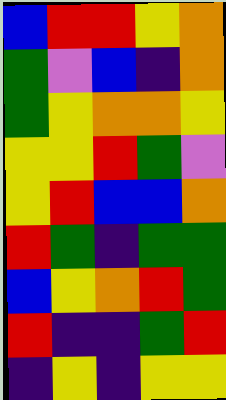[["blue", "red", "red", "yellow", "orange"], ["green", "violet", "blue", "indigo", "orange"], ["green", "yellow", "orange", "orange", "yellow"], ["yellow", "yellow", "red", "green", "violet"], ["yellow", "red", "blue", "blue", "orange"], ["red", "green", "indigo", "green", "green"], ["blue", "yellow", "orange", "red", "green"], ["red", "indigo", "indigo", "green", "red"], ["indigo", "yellow", "indigo", "yellow", "yellow"]]